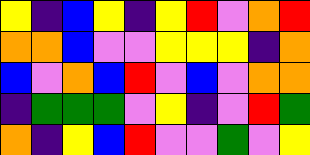[["yellow", "indigo", "blue", "yellow", "indigo", "yellow", "red", "violet", "orange", "red"], ["orange", "orange", "blue", "violet", "violet", "yellow", "yellow", "yellow", "indigo", "orange"], ["blue", "violet", "orange", "blue", "red", "violet", "blue", "violet", "orange", "orange"], ["indigo", "green", "green", "green", "violet", "yellow", "indigo", "violet", "red", "green"], ["orange", "indigo", "yellow", "blue", "red", "violet", "violet", "green", "violet", "yellow"]]